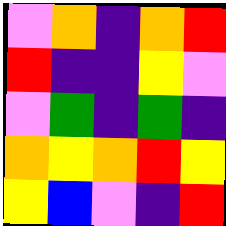[["violet", "orange", "indigo", "orange", "red"], ["red", "indigo", "indigo", "yellow", "violet"], ["violet", "green", "indigo", "green", "indigo"], ["orange", "yellow", "orange", "red", "yellow"], ["yellow", "blue", "violet", "indigo", "red"]]